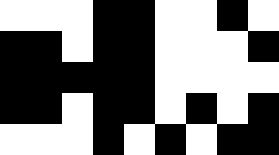[["white", "white", "white", "black", "black", "white", "white", "black", "white"], ["black", "black", "white", "black", "black", "white", "white", "white", "black"], ["black", "black", "black", "black", "black", "white", "white", "white", "white"], ["black", "black", "white", "black", "black", "white", "black", "white", "black"], ["white", "white", "white", "black", "white", "black", "white", "black", "black"]]